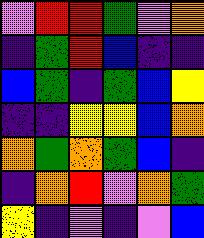[["violet", "red", "red", "green", "violet", "orange"], ["indigo", "green", "red", "blue", "indigo", "indigo"], ["blue", "green", "indigo", "green", "blue", "yellow"], ["indigo", "indigo", "yellow", "yellow", "blue", "orange"], ["orange", "green", "orange", "green", "blue", "indigo"], ["indigo", "orange", "red", "violet", "orange", "green"], ["yellow", "indigo", "violet", "indigo", "violet", "blue"]]